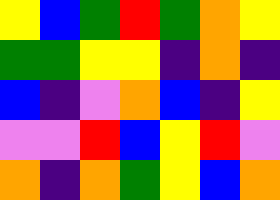[["yellow", "blue", "green", "red", "green", "orange", "yellow"], ["green", "green", "yellow", "yellow", "indigo", "orange", "indigo"], ["blue", "indigo", "violet", "orange", "blue", "indigo", "yellow"], ["violet", "violet", "red", "blue", "yellow", "red", "violet"], ["orange", "indigo", "orange", "green", "yellow", "blue", "orange"]]